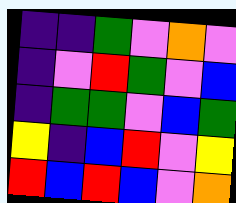[["indigo", "indigo", "green", "violet", "orange", "violet"], ["indigo", "violet", "red", "green", "violet", "blue"], ["indigo", "green", "green", "violet", "blue", "green"], ["yellow", "indigo", "blue", "red", "violet", "yellow"], ["red", "blue", "red", "blue", "violet", "orange"]]